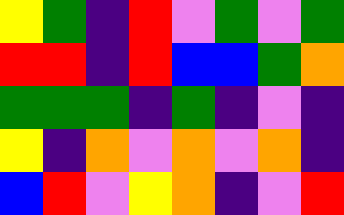[["yellow", "green", "indigo", "red", "violet", "green", "violet", "green"], ["red", "red", "indigo", "red", "blue", "blue", "green", "orange"], ["green", "green", "green", "indigo", "green", "indigo", "violet", "indigo"], ["yellow", "indigo", "orange", "violet", "orange", "violet", "orange", "indigo"], ["blue", "red", "violet", "yellow", "orange", "indigo", "violet", "red"]]